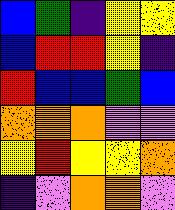[["blue", "green", "indigo", "yellow", "yellow"], ["blue", "red", "red", "yellow", "indigo"], ["red", "blue", "blue", "green", "blue"], ["orange", "orange", "orange", "violet", "violet"], ["yellow", "red", "yellow", "yellow", "orange"], ["indigo", "violet", "orange", "orange", "violet"]]